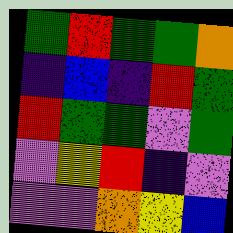[["green", "red", "green", "green", "orange"], ["indigo", "blue", "indigo", "red", "green"], ["red", "green", "green", "violet", "green"], ["violet", "yellow", "red", "indigo", "violet"], ["violet", "violet", "orange", "yellow", "blue"]]